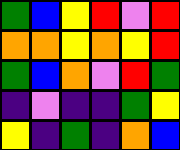[["green", "blue", "yellow", "red", "violet", "red"], ["orange", "orange", "yellow", "orange", "yellow", "red"], ["green", "blue", "orange", "violet", "red", "green"], ["indigo", "violet", "indigo", "indigo", "green", "yellow"], ["yellow", "indigo", "green", "indigo", "orange", "blue"]]